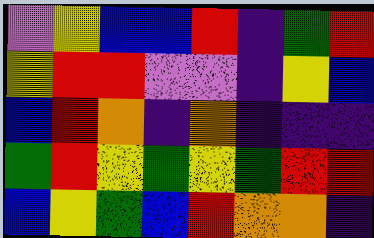[["violet", "yellow", "blue", "blue", "red", "indigo", "green", "red"], ["yellow", "red", "red", "violet", "violet", "indigo", "yellow", "blue"], ["blue", "red", "orange", "indigo", "orange", "indigo", "indigo", "indigo"], ["green", "red", "yellow", "green", "yellow", "green", "red", "red"], ["blue", "yellow", "green", "blue", "red", "orange", "orange", "indigo"]]